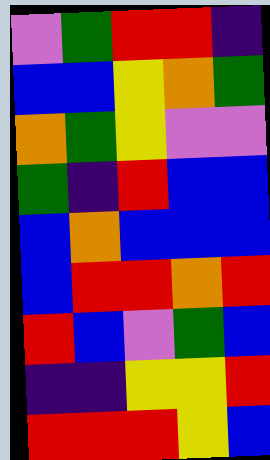[["violet", "green", "red", "red", "indigo"], ["blue", "blue", "yellow", "orange", "green"], ["orange", "green", "yellow", "violet", "violet"], ["green", "indigo", "red", "blue", "blue"], ["blue", "orange", "blue", "blue", "blue"], ["blue", "red", "red", "orange", "red"], ["red", "blue", "violet", "green", "blue"], ["indigo", "indigo", "yellow", "yellow", "red"], ["red", "red", "red", "yellow", "blue"]]